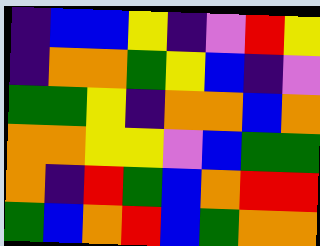[["indigo", "blue", "blue", "yellow", "indigo", "violet", "red", "yellow"], ["indigo", "orange", "orange", "green", "yellow", "blue", "indigo", "violet"], ["green", "green", "yellow", "indigo", "orange", "orange", "blue", "orange"], ["orange", "orange", "yellow", "yellow", "violet", "blue", "green", "green"], ["orange", "indigo", "red", "green", "blue", "orange", "red", "red"], ["green", "blue", "orange", "red", "blue", "green", "orange", "orange"]]